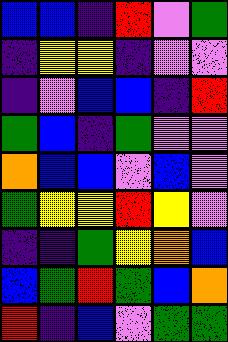[["blue", "blue", "indigo", "red", "violet", "green"], ["indigo", "yellow", "yellow", "indigo", "violet", "violet"], ["indigo", "violet", "blue", "blue", "indigo", "red"], ["green", "blue", "indigo", "green", "violet", "violet"], ["orange", "blue", "blue", "violet", "blue", "violet"], ["green", "yellow", "yellow", "red", "yellow", "violet"], ["indigo", "indigo", "green", "yellow", "orange", "blue"], ["blue", "green", "red", "green", "blue", "orange"], ["red", "indigo", "blue", "violet", "green", "green"]]